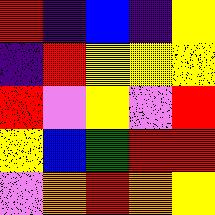[["red", "indigo", "blue", "indigo", "yellow"], ["indigo", "red", "yellow", "yellow", "yellow"], ["red", "violet", "yellow", "violet", "red"], ["yellow", "blue", "green", "red", "red"], ["violet", "orange", "red", "orange", "yellow"]]